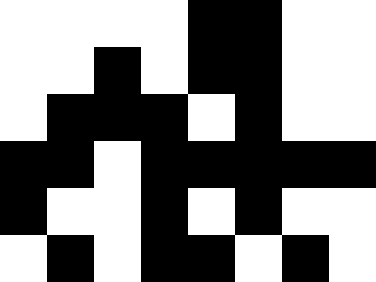[["white", "white", "white", "white", "black", "black", "white", "white"], ["white", "white", "black", "white", "black", "black", "white", "white"], ["white", "black", "black", "black", "white", "black", "white", "white"], ["black", "black", "white", "black", "black", "black", "black", "black"], ["black", "white", "white", "black", "white", "black", "white", "white"], ["white", "black", "white", "black", "black", "white", "black", "white"]]